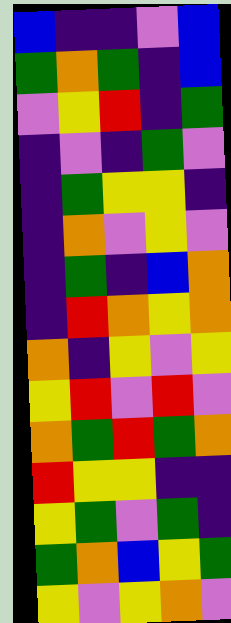[["blue", "indigo", "indigo", "violet", "blue"], ["green", "orange", "green", "indigo", "blue"], ["violet", "yellow", "red", "indigo", "green"], ["indigo", "violet", "indigo", "green", "violet"], ["indigo", "green", "yellow", "yellow", "indigo"], ["indigo", "orange", "violet", "yellow", "violet"], ["indigo", "green", "indigo", "blue", "orange"], ["indigo", "red", "orange", "yellow", "orange"], ["orange", "indigo", "yellow", "violet", "yellow"], ["yellow", "red", "violet", "red", "violet"], ["orange", "green", "red", "green", "orange"], ["red", "yellow", "yellow", "indigo", "indigo"], ["yellow", "green", "violet", "green", "indigo"], ["green", "orange", "blue", "yellow", "green"], ["yellow", "violet", "yellow", "orange", "violet"]]